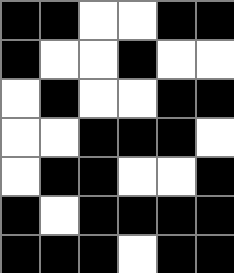[["black", "black", "white", "white", "black", "black"], ["black", "white", "white", "black", "white", "white"], ["white", "black", "white", "white", "black", "black"], ["white", "white", "black", "black", "black", "white"], ["white", "black", "black", "white", "white", "black"], ["black", "white", "black", "black", "black", "black"], ["black", "black", "black", "white", "black", "black"]]